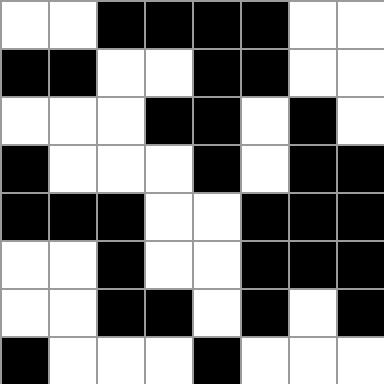[["white", "white", "black", "black", "black", "black", "white", "white"], ["black", "black", "white", "white", "black", "black", "white", "white"], ["white", "white", "white", "black", "black", "white", "black", "white"], ["black", "white", "white", "white", "black", "white", "black", "black"], ["black", "black", "black", "white", "white", "black", "black", "black"], ["white", "white", "black", "white", "white", "black", "black", "black"], ["white", "white", "black", "black", "white", "black", "white", "black"], ["black", "white", "white", "white", "black", "white", "white", "white"]]